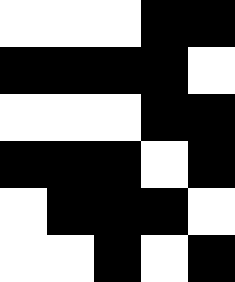[["white", "white", "white", "black", "black"], ["black", "black", "black", "black", "white"], ["white", "white", "white", "black", "black"], ["black", "black", "black", "white", "black"], ["white", "black", "black", "black", "white"], ["white", "white", "black", "white", "black"]]